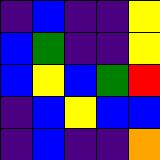[["indigo", "blue", "indigo", "indigo", "yellow"], ["blue", "green", "indigo", "indigo", "yellow"], ["blue", "yellow", "blue", "green", "red"], ["indigo", "blue", "yellow", "blue", "blue"], ["indigo", "blue", "indigo", "indigo", "orange"]]